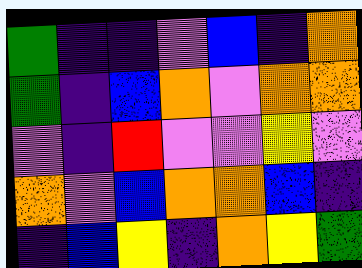[["green", "indigo", "indigo", "violet", "blue", "indigo", "orange"], ["green", "indigo", "blue", "orange", "violet", "orange", "orange"], ["violet", "indigo", "red", "violet", "violet", "yellow", "violet"], ["orange", "violet", "blue", "orange", "orange", "blue", "indigo"], ["indigo", "blue", "yellow", "indigo", "orange", "yellow", "green"]]